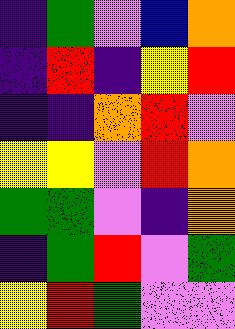[["indigo", "green", "violet", "blue", "orange"], ["indigo", "red", "indigo", "yellow", "red"], ["indigo", "indigo", "orange", "red", "violet"], ["yellow", "yellow", "violet", "red", "orange"], ["green", "green", "violet", "indigo", "orange"], ["indigo", "green", "red", "violet", "green"], ["yellow", "red", "green", "violet", "violet"]]